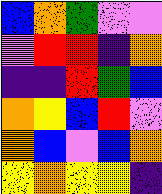[["blue", "orange", "green", "violet", "violet"], ["violet", "red", "red", "indigo", "orange"], ["indigo", "indigo", "red", "green", "blue"], ["orange", "yellow", "blue", "red", "violet"], ["orange", "blue", "violet", "blue", "orange"], ["yellow", "orange", "yellow", "yellow", "indigo"]]